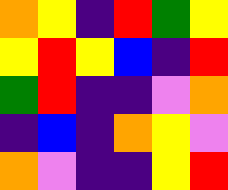[["orange", "yellow", "indigo", "red", "green", "yellow"], ["yellow", "red", "yellow", "blue", "indigo", "red"], ["green", "red", "indigo", "indigo", "violet", "orange"], ["indigo", "blue", "indigo", "orange", "yellow", "violet"], ["orange", "violet", "indigo", "indigo", "yellow", "red"]]